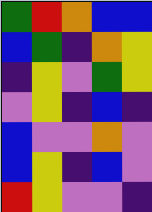[["green", "red", "orange", "blue", "blue"], ["blue", "green", "indigo", "orange", "yellow"], ["indigo", "yellow", "violet", "green", "yellow"], ["violet", "yellow", "indigo", "blue", "indigo"], ["blue", "violet", "violet", "orange", "violet"], ["blue", "yellow", "indigo", "blue", "violet"], ["red", "yellow", "violet", "violet", "indigo"]]